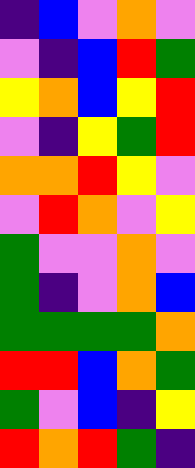[["indigo", "blue", "violet", "orange", "violet"], ["violet", "indigo", "blue", "red", "green"], ["yellow", "orange", "blue", "yellow", "red"], ["violet", "indigo", "yellow", "green", "red"], ["orange", "orange", "red", "yellow", "violet"], ["violet", "red", "orange", "violet", "yellow"], ["green", "violet", "violet", "orange", "violet"], ["green", "indigo", "violet", "orange", "blue"], ["green", "green", "green", "green", "orange"], ["red", "red", "blue", "orange", "green"], ["green", "violet", "blue", "indigo", "yellow"], ["red", "orange", "red", "green", "indigo"]]